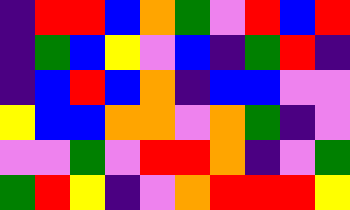[["indigo", "red", "red", "blue", "orange", "green", "violet", "red", "blue", "red"], ["indigo", "green", "blue", "yellow", "violet", "blue", "indigo", "green", "red", "indigo"], ["indigo", "blue", "red", "blue", "orange", "indigo", "blue", "blue", "violet", "violet"], ["yellow", "blue", "blue", "orange", "orange", "violet", "orange", "green", "indigo", "violet"], ["violet", "violet", "green", "violet", "red", "red", "orange", "indigo", "violet", "green"], ["green", "red", "yellow", "indigo", "violet", "orange", "red", "red", "red", "yellow"]]